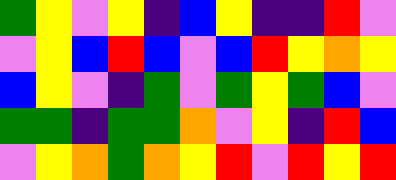[["green", "yellow", "violet", "yellow", "indigo", "blue", "yellow", "indigo", "indigo", "red", "violet"], ["violet", "yellow", "blue", "red", "blue", "violet", "blue", "red", "yellow", "orange", "yellow"], ["blue", "yellow", "violet", "indigo", "green", "violet", "green", "yellow", "green", "blue", "violet"], ["green", "green", "indigo", "green", "green", "orange", "violet", "yellow", "indigo", "red", "blue"], ["violet", "yellow", "orange", "green", "orange", "yellow", "red", "violet", "red", "yellow", "red"]]